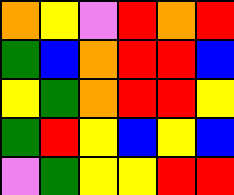[["orange", "yellow", "violet", "red", "orange", "red"], ["green", "blue", "orange", "red", "red", "blue"], ["yellow", "green", "orange", "red", "red", "yellow"], ["green", "red", "yellow", "blue", "yellow", "blue"], ["violet", "green", "yellow", "yellow", "red", "red"]]